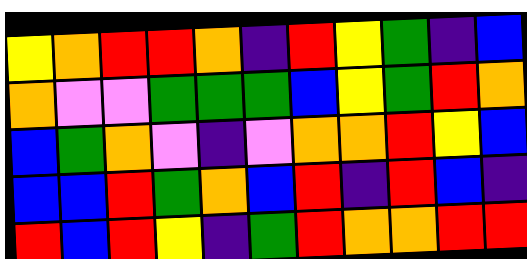[["yellow", "orange", "red", "red", "orange", "indigo", "red", "yellow", "green", "indigo", "blue"], ["orange", "violet", "violet", "green", "green", "green", "blue", "yellow", "green", "red", "orange"], ["blue", "green", "orange", "violet", "indigo", "violet", "orange", "orange", "red", "yellow", "blue"], ["blue", "blue", "red", "green", "orange", "blue", "red", "indigo", "red", "blue", "indigo"], ["red", "blue", "red", "yellow", "indigo", "green", "red", "orange", "orange", "red", "red"]]